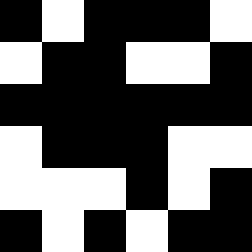[["black", "white", "black", "black", "black", "white"], ["white", "black", "black", "white", "white", "black"], ["black", "black", "black", "black", "black", "black"], ["white", "black", "black", "black", "white", "white"], ["white", "white", "white", "black", "white", "black"], ["black", "white", "black", "white", "black", "black"]]